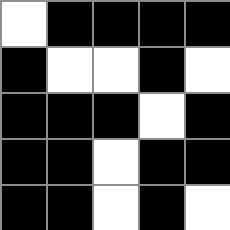[["white", "black", "black", "black", "black"], ["black", "white", "white", "black", "white"], ["black", "black", "black", "white", "black"], ["black", "black", "white", "black", "black"], ["black", "black", "white", "black", "white"]]